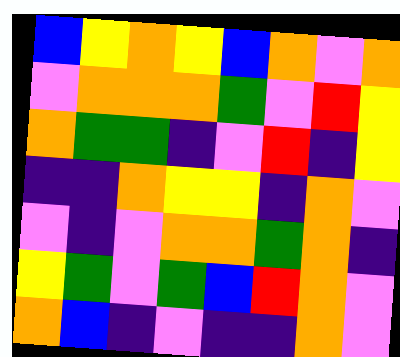[["blue", "yellow", "orange", "yellow", "blue", "orange", "violet", "orange"], ["violet", "orange", "orange", "orange", "green", "violet", "red", "yellow"], ["orange", "green", "green", "indigo", "violet", "red", "indigo", "yellow"], ["indigo", "indigo", "orange", "yellow", "yellow", "indigo", "orange", "violet"], ["violet", "indigo", "violet", "orange", "orange", "green", "orange", "indigo"], ["yellow", "green", "violet", "green", "blue", "red", "orange", "violet"], ["orange", "blue", "indigo", "violet", "indigo", "indigo", "orange", "violet"]]